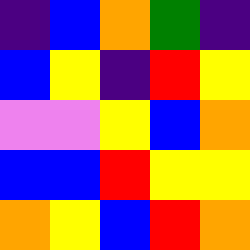[["indigo", "blue", "orange", "green", "indigo"], ["blue", "yellow", "indigo", "red", "yellow"], ["violet", "violet", "yellow", "blue", "orange"], ["blue", "blue", "red", "yellow", "yellow"], ["orange", "yellow", "blue", "red", "orange"]]